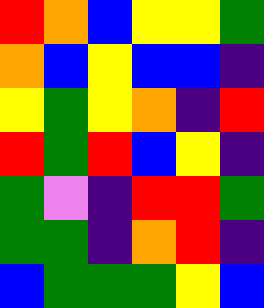[["red", "orange", "blue", "yellow", "yellow", "green"], ["orange", "blue", "yellow", "blue", "blue", "indigo"], ["yellow", "green", "yellow", "orange", "indigo", "red"], ["red", "green", "red", "blue", "yellow", "indigo"], ["green", "violet", "indigo", "red", "red", "green"], ["green", "green", "indigo", "orange", "red", "indigo"], ["blue", "green", "green", "green", "yellow", "blue"]]